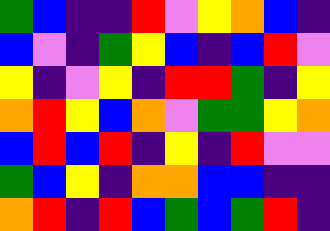[["green", "blue", "indigo", "indigo", "red", "violet", "yellow", "orange", "blue", "indigo"], ["blue", "violet", "indigo", "green", "yellow", "blue", "indigo", "blue", "red", "violet"], ["yellow", "indigo", "violet", "yellow", "indigo", "red", "red", "green", "indigo", "yellow"], ["orange", "red", "yellow", "blue", "orange", "violet", "green", "green", "yellow", "orange"], ["blue", "red", "blue", "red", "indigo", "yellow", "indigo", "red", "violet", "violet"], ["green", "blue", "yellow", "indigo", "orange", "orange", "blue", "blue", "indigo", "indigo"], ["orange", "red", "indigo", "red", "blue", "green", "blue", "green", "red", "indigo"]]